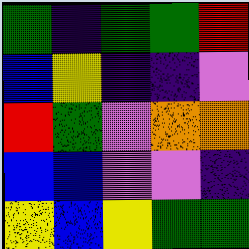[["green", "indigo", "green", "green", "red"], ["blue", "yellow", "indigo", "indigo", "violet"], ["red", "green", "violet", "orange", "orange"], ["blue", "blue", "violet", "violet", "indigo"], ["yellow", "blue", "yellow", "green", "green"]]